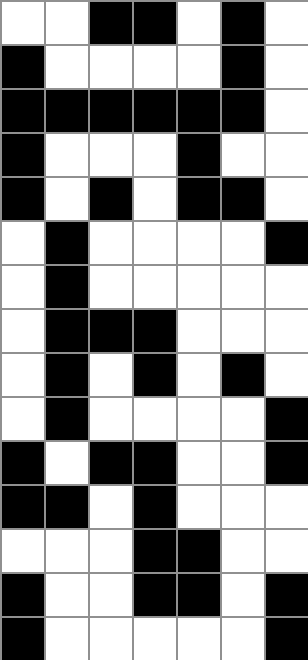[["white", "white", "black", "black", "white", "black", "white"], ["black", "white", "white", "white", "white", "black", "white"], ["black", "black", "black", "black", "black", "black", "white"], ["black", "white", "white", "white", "black", "white", "white"], ["black", "white", "black", "white", "black", "black", "white"], ["white", "black", "white", "white", "white", "white", "black"], ["white", "black", "white", "white", "white", "white", "white"], ["white", "black", "black", "black", "white", "white", "white"], ["white", "black", "white", "black", "white", "black", "white"], ["white", "black", "white", "white", "white", "white", "black"], ["black", "white", "black", "black", "white", "white", "black"], ["black", "black", "white", "black", "white", "white", "white"], ["white", "white", "white", "black", "black", "white", "white"], ["black", "white", "white", "black", "black", "white", "black"], ["black", "white", "white", "white", "white", "white", "black"]]